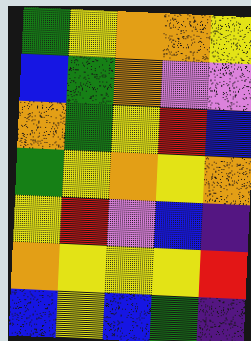[["green", "yellow", "orange", "orange", "yellow"], ["blue", "green", "orange", "violet", "violet"], ["orange", "green", "yellow", "red", "blue"], ["green", "yellow", "orange", "yellow", "orange"], ["yellow", "red", "violet", "blue", "indigo"], ["orange", "yellow", "yellow", "yellow", "red"], ["blue", "yellow", "blue", "green", "indigo"]]